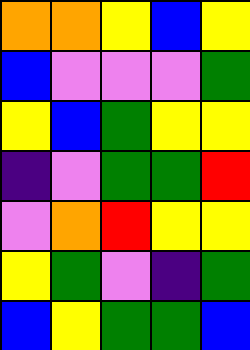[["orange", "orange", "yellow", "blue", "yellow"], ["blue", "violet", "violet", "violet", "green"], ["yellow", "blue", "green", "yellow", "yellow"], ["indigo", "violet", "green", "green", "red"], ["violet", "orange", "red", "yellow", "yellow"], ["yellow", "green", "violet", "indigo", "green"], ["blue", "yellow", "green", "green", "blue"]]